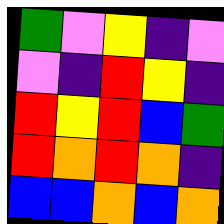[["green", "violet", "yellow", "indigo", "violet"], ["violet", "indigo", "red", "yellow", "indigo"], ["red", "yellow", "red", "blue", "green"], ["red", "orange", "red", "orange", "indigo"], ["blue", "blue", "orange", "blue", "orange"]]